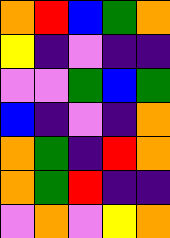[["orange", "red", "blue", "green", "orange"], ["yellow", "indigo", "violet", "indigo", "indigo"], ["violet", "violet", "green", "blue", "green"], ["blue", "indigo", "violet", "indigo", "orange"], ["orange", "green", "indigo", "red", "orange"], ["orange", "green", "red", "indigo", "indigo"], ["violet", "orange", "violet", "yellow", "orange"]]